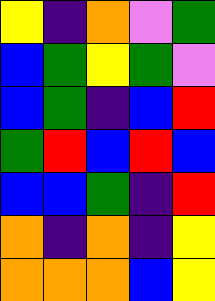[["yellow", "indigo", "orange", "violet", "green"], ["blue", "green", "yellow", "green", "violet"], ["blue", "green", "indigo", "blue", "red"], ["green", "red", "blue", "red", "blue"], ["blue", "blue", "green", "indigo", "red"], ["orange", "indigo", "orange", "indigo", "yellow"], ["orange", "orange", "orange", "blue", "yellow"]]